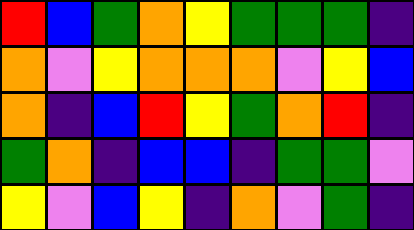[["red", "blue", "green", "orange", "yellow", "green", "green", "green", "indigo"], ["orange", "violet", "yellow", "orange", "orange", "orange", "violet", "yellow", "blue"], ["orange", "indigo", "blue", "red", "yellow", "green", "orange", "red", "indigo"], ["green", "orange", "indigo", "blue", "blue", "indigo", "green", "green", "violet"], ["yellow", "violet", "blue", "yellow", "indigo", "orange", "violet", "green", "indigo"]]